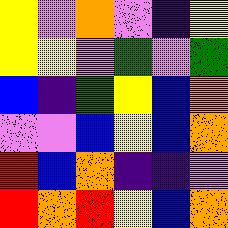[["yellow", "violet", "orange", "violet", "indigo", "yellow"], ["yellow", "yellow", "violet", "green", "violet", "green"], ["blue", "indigo", "green", "yellow", "blue", "orange"], ["violet", "violet", "blue", "yellow", "blue", "orange"], ["red", "blue", "orange", "indigo", "indigo", "violet"], ["red", "orange", "red", "yellow", "blue", "orange"]]